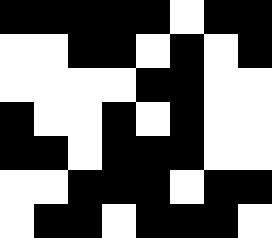[["black", "black", "black", "black", "black", "white", "black", "black"], ["white", "white", "black", "black", "white", "black", "white", "black"], ["white", "white", "white", "white", "black", "black", "white", "white"], ["black", "white", "white", "black", "white", "black", "white", "white"], ["black", "black", "white", "black", "black", "black", "white", "white"], ["white", "white", "black", "black", "black", "white", "black", "black"], ["white", "black", "black", "white", "black", "black", "black", "white"]]